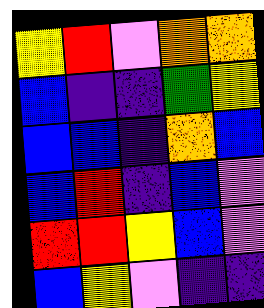[["yellow", "red", "violet", "orange", "orange"], ["blue", "indigo", "indigo", "green", "yellow"], ["blue", "blue", "indigo", "orange", "blue"], ["blue", "red", "indigo", "blue", "violet"], ["red", "red", "yellow", "blue", "violet"], ["blue", "yellow", "violet", "indigo", "indigo"]]